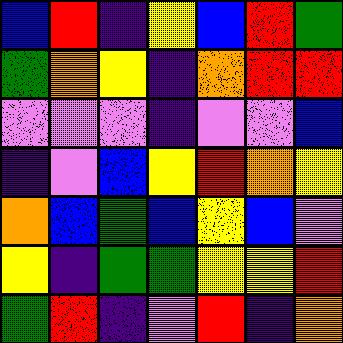[["blue", "red", "indigo", "yellow", "blue", "red", "green"], ["green", "orange", "yellow", "indigo", "orange", "red", "red"], ["violet", "violet", "violet", "indigo", "violet", "violet", "blue"], ["indigo", "violet", "blue", "yellow", "red", "orange", "yellow"], ["orange", "blue", "green", "blue", "yellow", "blue", "violet"], ["yellow", "indigo", "green", "green", "yellow", "yellow", "red"], ["green", "red", "indigo", "violet", "red", "indigo", "orange"]]